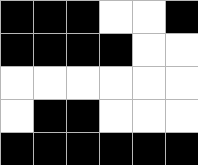[["black", "black", "black", "white", "white", "black"], ["black", "black", "black", "black", "white", "white"], ["white", "white", "white", "white", "white", "white"], ["white", "black", "black", "white", "white", "white"], ["black", "black", "black", "black", "black", "black"]]